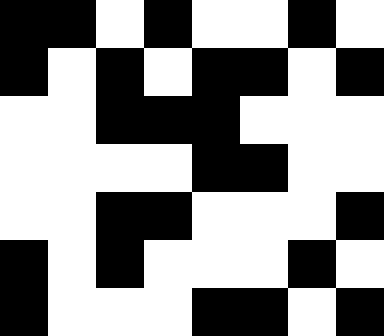[["black", "black", "white", "black", "white", "white", "black", "white"], ["black", "white", "black", "white", "black", "black", "white", "black"], ["white", "white", "black", "black", "black", "white", "white", "white"], ["white", "white", "white", "white", "black", "black", "white", "white"], ["white", "white", "black", "black", "white", "white", "white", "black"], ["black", "white", "black", "white", "white", "white", "black", "white"], ["black", "white", "white", "white", "black", "black", "white", "black"]]